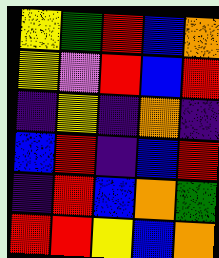[["yellow", "green", "red", "blue", "orange"], ["yellow", "violet", "red", "blue", "red"], ["indigo", "yellow", "indigo", "orange", "indigo"], ["blue", "red", "indigo", "blue", "red"], ["indigo", "red", "blue", "orange", "green"], ["red", "red", "yellow", "blue", "orange"]]